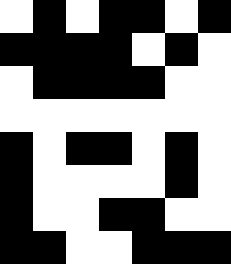[["white", "black", "white", "black", "black", "white", "black"], ["black", "black", "black", "black", "white", "black", "white"], ["white", "black", "black", "black", "black", "white", "white"], ["white", "white", "white", "white", "white", "white", "white"], ["black", "white", "black", "black", "white", "black", "white"], ["black", "white", "white", "white", "white", "black", "white"], ["black", "white", "white", "black", "black", "white", "white"], ["black", "black", "white", "white", "black", "black", "black"]]